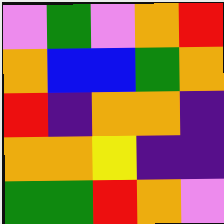[["violet", "green", "violet", "orange", "red"], ["orange", "blue", "blue", "green", "orange"], ["red", "indigo", "orange", "orange", "indigo"], ["orange", "orange", "yellow", "indigo", "indigo"], ["green", "green", "red", "orange", "violet"]]